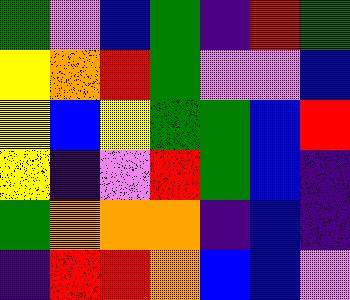[["green", "violet", "blue", "green", "indigo", "red", "green"], ["yellow", "orange", "red", "green", "violet", "violet", "blue"], ["yellow", "blue", "yellow", "green", "green", "blue", "red"], ["yellow", "indigo", "violet", "red", "green", "blue", "indigo"], ["green", "orange", "orange", "orange", "indigo", "blue", "indigo"], ["indigo", "red", "red", "orange", "blue", "blue", "violet"]]